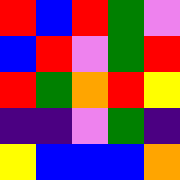[["red", "blue", "red", "green", "violet"], ["blue", "red", "violet", "green", "red"], ["red", "green", "orange", "red", "yellow"], ["indigo", "indigo", "violet", "green", "indigo"], ["yellow", "blue", "blue", "blue", "orange"]]